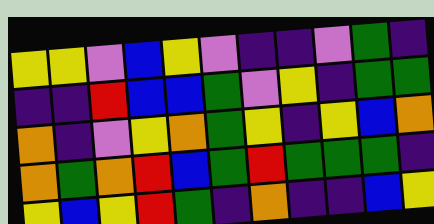[["yellow", "yellow", "violet", "blue", "yellow", "violet", "indigo", "indigo", "violet", "green", "indigo"], ["indigo", "indigo", "red", "blue", "blue", "green", "violet", "yellow", "indigo", "green", "green"], ["orange", "indigo", "violet", "yellow", "orange", "green", "yellow", "indigo", "yellow", "blue", "orange"], ["orange", "green", "orange", "red", "blue", "green", "red", "green", "green", "green", "indigo"], ["yellow", "blue", "yellow", "red", "green", "indigo", "orange", "indigo", "indigo", "blue", "yellow"]]